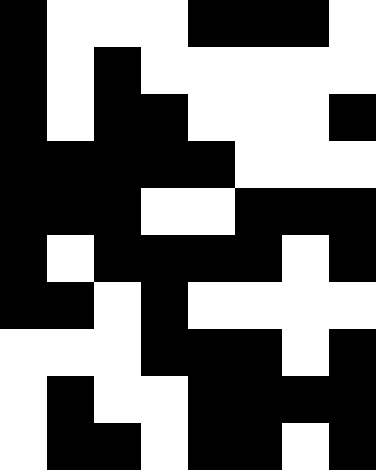[["black", "white", "white", "white", "black", "black", "black", "white"], ["black", "white", "black", "white", "white", "white", "white", "white"], ["black", "white", "black", "black", "white", "white", "white", "black"], ["black", "black", "black", "black", "black", "white", "white", "white"], ["black", "black", "black", "white", "white", "black", "black", "black"], ["black", "white", "black", "black", "black", "black", "white", "black"], ["black", "black", "white", "black", "white", "white", "white", "white"], ["white", "white", "white", "black", "black", "black", "white", "black"], ["white", "black", "white", "white", "black", "black", "black", "black"], ["white", "black", "black", "white", "black", "black", "white", "black"]]